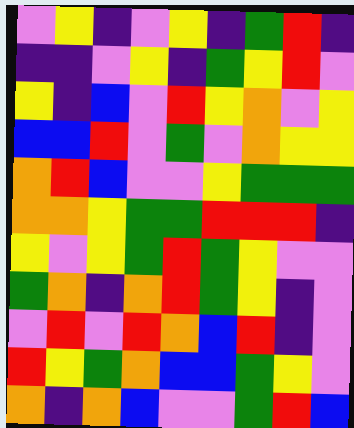[["violet", "yellow", "indigo", "violet", "yellow", "indigo", "green", "red", "indigo"], ["indigo", "indigo", "violet", "yellow", "indigo", "green", "yellow", "red", "violet"], ["yellow", "indigo", "blue", "violet", "red", "yellow", "orange", "violet", "yellow"], ["blue", "blue", "red", "violet", "green", "violet", "orange", "yellow", "yellow"], ["orange", "red", "blue", "violet", "violet", "yellow", "green", "green", "green"], ["orange", "orange", "yellow", "green", "green", "red", "red", "red", "indigo"], ["yellow", "violet", "yellow", "green", "red", "green", "yellow", "violet", "violet"], ["green", "orange", "indigo", "orange", "red", "green", "yellow", "indigo", "violet"], ["violet", "red", "violet", "red", "orange", "blue", "red", "indigo", "violet"], ["red", "yellow", "green", "orange", "blue", "blue", "green", "yellow", "violet"], ["orange", "indigo", "orange", "blue", "violet", "violet", "green", "red", "blue"]]